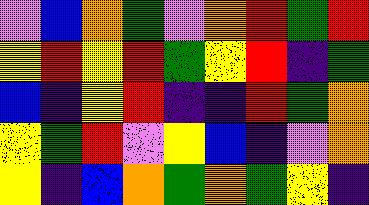[["violet", "blue", "orange", "green", "violet", "orange", "red", "green", "red"], ["yellow", "red", "yellow", "red", "green", "yellow", "red", "indigo", "green"], ["blue", "indigo", "yellow", "red", "indigo", "indigo", "red", "green", "orange"], ["yellow", "green", "red", "violet", "yellow", "blue", "indigo", "violet", "orange"], ["yellow", "indigo", "blue", "orange", "green", "orange", "green", "yellow", "indigo"]]